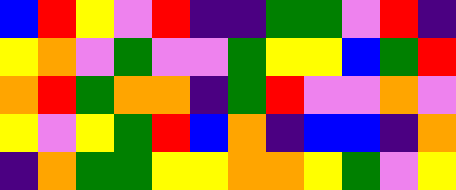[["blue", "red", "yellow", "violet", "red", "indigo", "indigo", "green", "green", "violet", "red", "indigo"], ["yellow", "orange", "violet", "green", "violet", "violet", "green", "yellow", "yellow", "blue", "green", "red"], ["orange", "red", "green", "orange", "orange", "indigo", "green", "red", "violet", "violet", "orange", "violet"], ["yellow", "violet", "yellow", "green", "red", "blue", "orange", "indigo", "blue", "blue", "indigo", "orange"], ["indigo", "orange", "green", "green", "yellow", "yellow", "orange", "orange", "yellow", "green", "violet", "yellow"]]